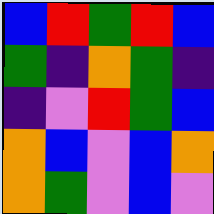[["blue", "red", "green", "red", "blue"], ["green", "indigo", "orange", "green", "indigo"], ["indigo", "violet", "red", "green", "blue"], ["orange", "blue", "violet", "blue", "orange"], ["orange", "green", "violet", "blue", "violet"]]